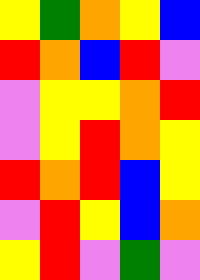[["yellow", "green", "orange", "yellow", "blue"], ["red", "orange", "blue", "red", "violet"], ["violet", "yellow", "yellow", "orange", "red"], ["violet", "yellow", "red", "orange", "yellow"], ["red", "orange", "red", "blue", "yellow"], ["violet", "red", "yellow", "blue", "orange"], ["yellow", "red", "violet", "green", "violet"]]